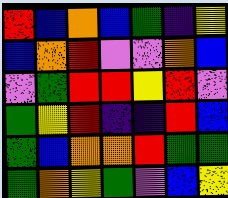[["red", "blue", "orange", "blue", "green", "indigo", "yellow"], ["blue", "orange", "red", "violet", "violet", "orange", "blue"], ["violet", "green", "red", "red", "yellow", "red", "violet"], ["green", "yellow", "red", "indigo", "indigo", "red", "blue"], ["green", "blue", "orange", "orange", "red", "green", "green"], ["green", "orange", "yellow", "green", "violet", "blue", "yellow"]]